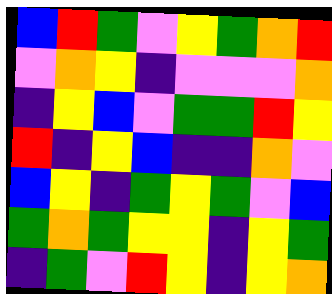[["blue", "red", "green", "violet", "yellow", "green", "orange", "red"], ["violet", "orange", "yellow", "indigo", "violet", "violet", "violet", "orange"], ["indigo", "yellow", "blue", "violet", "green", "green", "red", "yellow"], ["red", "indigo", "yellow", "blue", "indigo", "indigo", "orange", "violet"], ["blue", "yellow", "indigo", "green", "yellow", "green", "violet", "blue"], ["green", "orange", "green", "yellow", "yellow", "indigo", "yellow", "green"], ["indigo", "green", "violet", "red", "yellow", "indigo", "yellow", "orange"]]